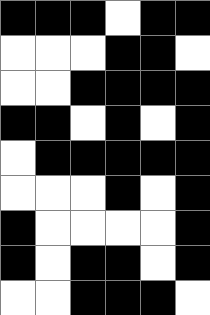[["black", "black", "black", "white", "black", "black"], ["white", "white", "white", "black", "black", "white"], ["white", "white", "black", "black", "black", "black"], ["black", "black", "white", "black", "white", "black"], ["white", "black", "black", "black", "black", "black"], ["white", "white", "white", "black", "white", "black"], ["black", "white", "white", "white", "white", "black"], ["black", "white", "black", "black", "white", "black"], ["white", "white", "black", "black", "black", "white"]]